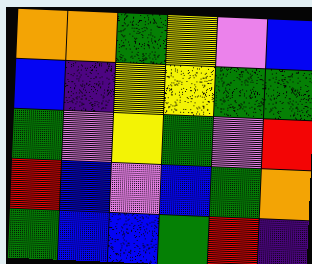[["orange", "orange", "green", "yellow", "violet", "blue"], ["blue", "indigo", "yellow", "yellow", "green", "green"], ["green", "violet", "yellow", "green", "violet", "red"], ["red", "blue", "violet", "blue", "green", "orange"], ["green", "blue", "blue", "green", "red", "indigo"]]